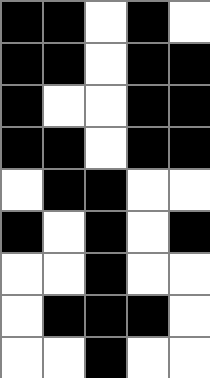[["black", "black", "white", "black", "white"], ["black", "black", "white", "black", "black"], ["black", "white", "white", "black", "black"], ["black", "black", "white", "black", "black"], ["white", "black", "black", "white", "white"], ["black", "white", "black", "white", "black"], ["white", "white", "black", "white", "white"], ["white", "black", "black", "black", "white"], ["white", "white", "black", "white", "white"]]